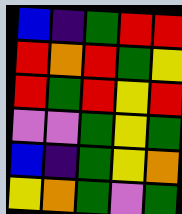[["blue", "indigo", "green", "red", "red"], ["red", "orange", "red", "green", "yellow"], ["red", "green", "red", "yellow", "red"], ["violet", "violet", "green", "yellow", "green"], ["blue", "indigo", "green", "yellow", "orange"], ["yellow", "orange", "green", "violet", "green"]]